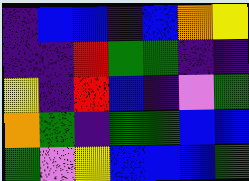[["indigo", "blue", "blue", "indigo", "blue", "orange", "yellow"], ["indigo", "indigo", "red", "green", "green", "indigo", "indigo"], ["yellow", "indigo", "red", "blue", "indigo", "violet", "green"], ["orange", "green", "indigo", "green", "green", "blue", "blue"], ["green", "violet", "yellow", "blue", "blue", "blue", "green"]]